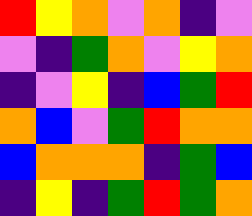[["red", "yellow", "orange", "violet", "orange", "indigo", "violet"], ["violet", "indigo", "green", "orange", "violet", "yellow", "orange"], ["indigo", "violet", "yellow", "indigo", "blue", "green", "red"], ["orange", "blue", "violet", "green", "red", "orange", "orange"], ["blue", "orange", "orange", "orange", "indigo", "green", "blue"], ["indigo", "yellow", "indigo", "green", "red", "green", "orange"]]